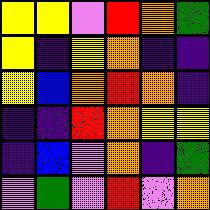[["yellow", "yellow", "violet", "red", "orange", "green"], ["yellow", "indigo", "yellow", "orange", "indigo", "indigo"], ["yellow", "blue", "orange", "red", "orange", "indigo"], ["indigo", "indigo", "red", "orange", "yellow", "yellow"], ["indigo", "blue", "violet", "orange", "indigo", "green"], ["violet", "green", "violet", "red", "violet", "orange"]]